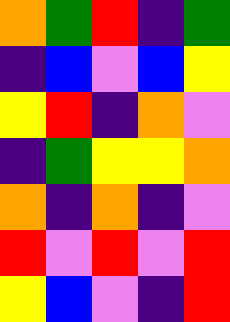[["orange", "green", "red", "indigo", "green"], ["indigo", "blue", "violet", "blue", "yellow"], ["yellow", "red", "indigo", "orange", "violet"], ["indigo", "green", "yellow", "yellow", "orange"], ["orange", "indigo", "orange", "indigo", "violet"], ["red", "violet", "red", "violet", "red"], ["yellow", "blue", "violet", "indigo", "red"]]